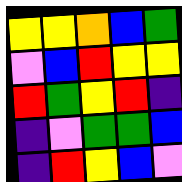[["yellow", "yellow", "orange", "blue", "green"], ["violet", "blue", "red", "yellow", "yellow"], ["red", "green", "yellow", "red", "indigo"], ["indigo", "violet", "green", "green", "blue"], ["indigo", "red", "yellow", "blue", "violet"]]